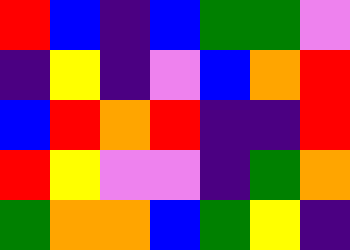[["red", "blue", "indigo", "blue", "green", "green", "violet"], ["indigo", "yellow", "indigo", "violet", "blue", "orange", "red"], ["blue", "red", "orange", "red", "indigo", "indigo", "red"], ["red", "yellow", "violet", "violet", "indigo", "green", "orange"], ["green", "orange", "orange", "blue", "green", "yellow", "indigo"]]